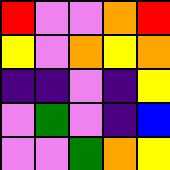[["red", "violet", "violet", "orange", "red"], ["yellow", "violet", "orange", "yellow", "orange"], ["indigo", "indigo", "violet", "indigo", "yellow"], ["violet", "green", "violet", "indigo", "blue"], ["violet", "violet", "green", "orange", "yellow"]]